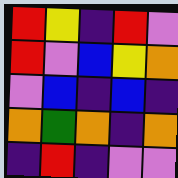[["red", "yellow", "indigo", "red", "violet"], ["red", "violet", "blue", "yellow", "orange"], ["violet", "blue", "indigo", "blue", "indigo"], ["orange", "green", "orange", "indigo", "orange"], ["indigo", "red", "indigo", "violet", "violet"]]